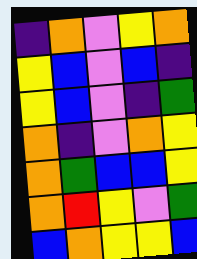[["indigo", "orange", "violet", "yellow", "orange"], ["yellow", "blue", "violet", "blue", "indigo"], ["yellow", "blue", "violet", "indigo", "green"], ["orange", "indigo", "violet", "orange", "yellow"], ["orange", "green", "blue", "blue", "yellow"], ["orange", "red", "yellow", "violet", "green"], ["blue", "orange", "yellow", "yellow", "blue"]]